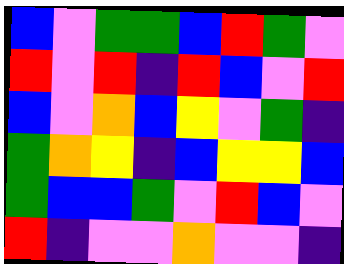[["blue", "violet", "green", "green", "blue", "red", "green", "violet"], ["red", "violet", "red", "indigo", "red", "blue", "violet", "red"], ["blue", "violet", "orange", "blue", "yellow", "violet", "green", "indigo"], ["green", "orange", "yellow", "indigo", "blue", "yellow", "yellow", "blue"], ["green", "blue", "blue", "green", "violet", "red", "blue", "violet"], ["red", "indigo", "violet", "violet", "orange", "violet", "violet", "indigo"]]